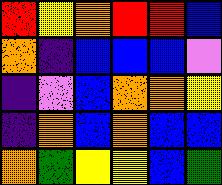[["red", "yellow", "orange", "red", "red", "blue"], ["orange", "indigo", "blue", "blue", "blue", "violet"], ["indigo", "violet", "blue", "orange", "orange", "yellow"], ["indigo", "orange", "blue", "orange", "blue", "blue"], ["orange", "green", "yellow", "yellow", "blue", "green"]]